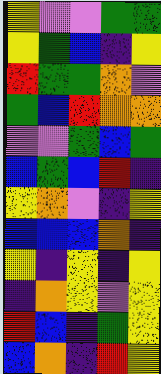[["yellow", "violet", "violet", "green", "green"], ["yellow", "green", "blue", "indigo", "yellow"], ["red", "green", "green", "orange", "violet"], ["green", "blue", "red", "orange", "orange"], ["violet", "violet", "green", "blue", "green"], ["blue", "green", "blue", "red", "indigo"], ["yellow", "orange", "violet", "indigo", "yellow"], ["blue", "blue", "blue", "orange", "indigo"], ["yellow", "indigo", "yellow", "indigo", "yellow"], ["indigo", "orange", "yellow", "violet", "yellow"], ["red", "blue", "indigo", "green", "yellow"], ["blue", "orange", "indigo", "red", "yellow"]]